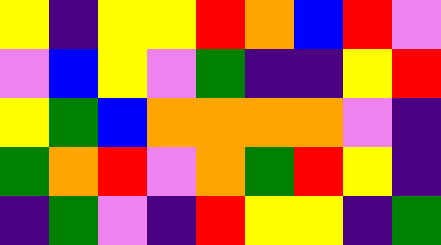[["yellow", "indigo", "yellow", "yellow", "red", "orange", "blue", "red", "violet"], ["violet", "blue", "yellow", "violet", "green", "indigo", "indigo", "yellow", "red"], ["yellow", "green", "blue", "orange", "orange", "orange", "orange", "violet", "indigo"], ["green", "orange", "red", "violet", "orange", "green", "red", "yellow", "indigo"], ["indigo", "green", "violet", "indigo", "red", "yellow", "yellow", "indigo", "green"]]